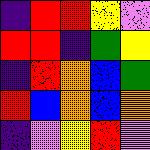[["indigo", "red", "red", "yellow", "violet"], ["red", "red", "indigo", "green", "yellow"], ["indigo", "red", "orange", "blue", "green"], ["red", "blue", "orange", "blue", "orange"], ["indigo", "violet", "yellow", "red", "violet"]]